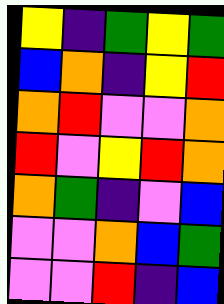[["yellow", "indigo", "green", "yellow", "green"], ["blue", "orange", "indigo", "yellow", "red"], ["orange", "red", "violet", "violet", "orange"], ["red", "violet", "yellow", "red", "orange"], ["orange", "green", "indigo", "violet", "blue"], ["violet", "violet", "orange", "blue", "green"], ["violet", "violet", "red", "indigo", "blue"]]